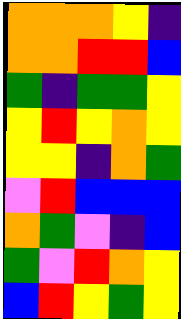[["orange", "orange", "orange", "yellow", "indigo"], ["orange", "orange", "red", "red", "blue"], ["green", "indigo", "green", "green", "yellow"], ["yellow", "red", "yellow", "orange", "yellow"], ["yellow", "yellow", "indigo", "orange", "green"], ["violet", "red", "blue", "blue", "blue"], ["orange", "green", "violet", "indigo", "blue"], ["green", "violet", "red", "orange", "yellow"], ["blue", "red", "yellow", "green", "yellow"]]